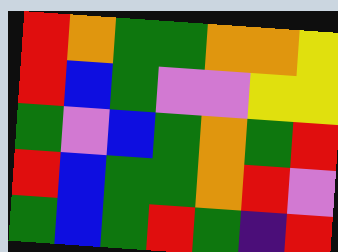[["red", "orange", "green", "green", "orange", "orange", "yellow"], ["red", "blue", "green", "violet", "violet", "yellow", "yellow"], ["green", "violet", "blue", "green", "orange", "green", "red"], ["red", "blue", "green", "green", "orange", "red", "violet"], ["green", "blue", "green", "red", "green", "indigo", "red"]]